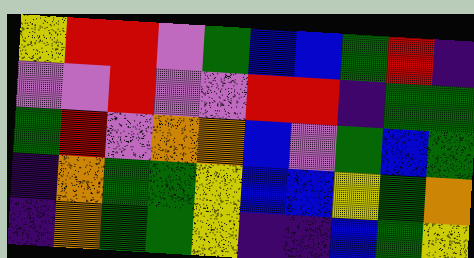[["yellow", "red", "red", "violet", "green", "blue", "blue", "green", "red", "indigo"], ["violet", "violet", "red", "violet", "violet", "red", "red", "indigo", "green", "green"], ["green", "red", "violet", "orange", "orange", "blue", "violet", "green", "blue", "green"], ["indigo", "orange", "green", "green", "yellow", "blue", "blue", "yellow", "green", "orange"], ["indigo", "orange", "green", "green", "yellow", "indigo", "indigo", "blue", "green", "yellow"]]